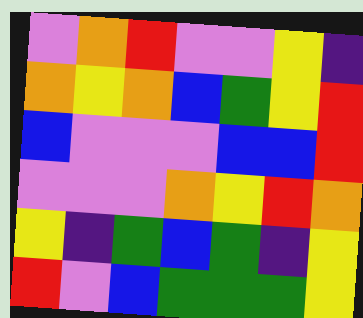[["violet", "orange", "red", "violet", "violet", "yellow", "indigo"], ["orange", "yellow", "orange", "blue", "green", "yellow", "red"], ["blue", "violet", "violet", "violet", "blue", "blue", "red"], ["violet", "violet", "violet", "orange", "yellow", "red", "orange"], ["yellow", "indigo", "green", "blue", "green", "indigo", "yellow"], ["red", "violet", "blue", "green", "green", "green", "yellow"]]